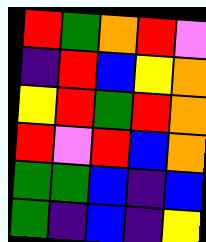[["red", "green", "orange", "red", "violet"], ["indigo", "red", "blue", "yellow", "orange"], ["yellow", "red", "green", "red", "orange"], ["red", "violet", "red", "blue", "orange"], ["green", "green", "blue", "indigo", "blue"], ["green", "indigo", "blue", "indigo", "yellow"]]